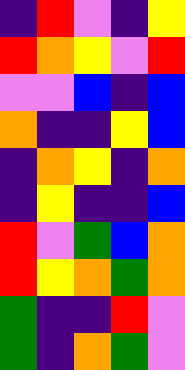[["indigo", "red", "violet", "indigo", "yellow"], ["red", "orange", "yellow", "violet", "red"], ["violet", "violet", "blue", "indigo", "blue"], ["orange", "indigo", "indigo", "yellow", "blue"], ["indigo", "orange", "yellow", "indigo", "orange"], ["indigo", "yellow", "indigo", "indigo", "blue"], ["red", "violet", "green", "blue", "orange"], ["red", "yellow", "orange", "green", "orange"], ["green", "indigo", "indigo", "red", "violet"], ["green", "indigo", "orange", "green", "violet"]]